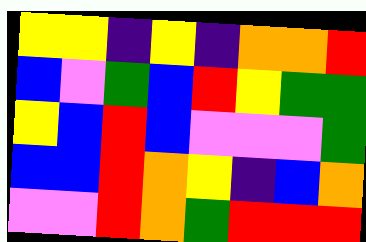[["yellow", "yellow", "indigo", "yellow", "indigo", "orange", "orange", "red"], ["blue", "violet", "green", "blue", "red", "yellow", "green", "green"], ["yellow", "blue", "red", "blue", "violet", "violet", "violet", "green"], ["blue", "blue", "red", "orange", "yellow", "indigo", "blue", "orange"], ["violet", "violet", "red", "orange", "green", "red", "red", "red"]]